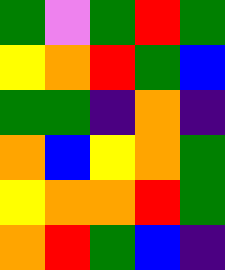[["green", "violet", "green", "red", "green"], ["yellow", "orange", "red", "green", "blue"], ["green", "green", "indigo", "orange", "indigo"], ["orange", "blue", "yellow", "orange", "green"], ["yellow", "orange", "orange", "red", "green"], ["orange", "red", "green", "blue", "indigo"]]